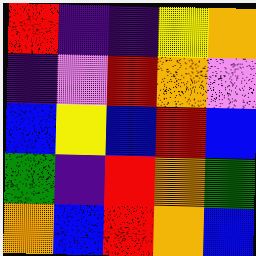[["red", "indigo", "indigo", "yellow", "orange"], ["indigo", "violet", "red", "orange", "violet"], ["blue", "yellow", "blue", "red", "blue"], ["green", "indigo", "red", "orange", "green"], ["orange", "blue", "red", "orange", "blue"]]